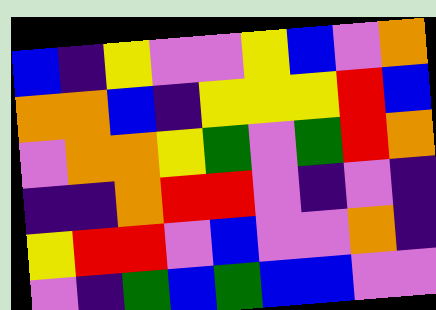[["blue", "indigo", "yellow", "violet", "violet", "yellow", "blue", "violet", "orange"], ["orange", "orange", "blue", "indigo", "yellow", "yellow", "yellow", "red", "blue"], ["violet", "orange", "orange", "yellow", "green", "violet", "green", "red", "orange"], ["indigo", "indigo", "orange", "red", "red", "violet", "indigo", "violet", "indigo"], ["yellow", "red", "red", "violet", "blue", "violet", "violet", "orange", "indigo"], ["violet", "indigo", "green", "blue", "green", "blue", "blue", "violet", "violet"]]